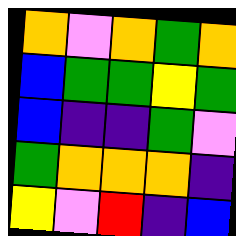[["orange", "violet", "orange", "green", "orange"], ["blue", "green", "green", "yellow", "green"], ["blue", "indigo", "indigo", "green", "violet"], ["green", "orange", "orange", "orange", "indigo"], ["yellow", "violet", "red", "indigo", "blue"]]